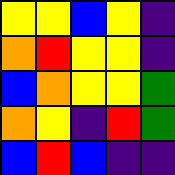[["yellow", "yellow", "blue", "yellow", "indigo"], ["orange", "red", "yellow", "yellow", "indigo"], ["blue", "orange", "yellow", "yellow", "green"], ["orange", "yellow", "indigo", "red", "green"], ["blue", "red", "blue", "indigo", "indigo"]]